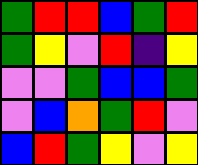[["green", "red", "red", "blue", "green", "red"], ["green", "yellow", "violet", "red", "indigo", "yellow"], ["violet", "violet", "green", "blue", "blue", "green"], ["violet", "blue", "orange", "green", "red", "violet"], ["blue", "red", "green", "yellow", "violet", "yellow"]]